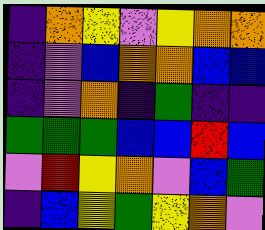[["indigo", "orange", "yellow", "violet", "yellow", "orange", "orange"], ["indigo", "violet", "blue", "orange", "orange", "blue", "blue"], ["indigo", "violet", "orange", "indigo", "green", "indigo", "indigo"], ["green", "green", "green", "blue", "blue", "red", "blue"], ["violet", "red", "yellow", "orange", "violet", "blue", "green"], ["indigo", "blue", "yellow", "green", "yellow", "orange", "violet"]]